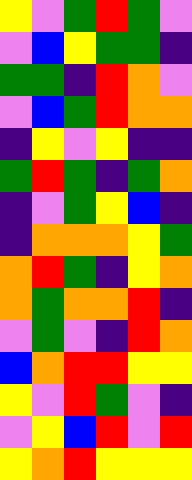[["yellow", "violet", "green", "red", "green", "violet"], ["violet", "blue", "yellow", "green", "green", "indigo"], ["green", "green", "indigo", "red", "orange", "violet"], ["violet", "blue", "green", "red", "orange", "orange"], ["indigo", "yellow", "violet", "yellow", "indigo", "indigo"], ["green", "red", "green", "indigo", "green", "orange"], ["indigo", "violet", "green", "yellow", "blue", "indigo"], ["indigo", "orange", "orange", "orange", "yellow", "green"], ["orange", "red", "green", "indigo", "yellow", "orange"], ["orange", "green", "orange", "orange", "red", "indigo"], ["violet", "green", "violet", "indigo", "red", "orange"], ["blue", "orange", "red", "red", "yellow", "yellow"], ["yellow", "violet", "red", "green", "violet", "indigo"], ["violet", "yellow", "blue", "red", "violet", "red"], ["yellow", "orange", "red", "yellow", "yellow", "yellow"]]